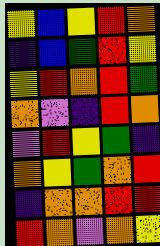[["yellow", "blue", "yellow", "red", "orange"], ["indigo", "blue", "green", "red", "yellow"], ["yellow", "red", "orange", "red", "green"], ["orange", "violet", "indigo", "red", "orange"], ["violet", "red", "yellow", "green", "indigo"], ["orange", "yellow", "green", "orange", "red"], ["indigo", "orange", "orange", "red", "red"], ["red", "orange", "violet", "orange", "yellow"]]